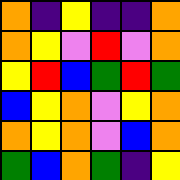[["orange", "indigo", "yellow", "indigo", "indigo", "orange"], ["orange", "yellow", "violet", "red", "violet", "orange"], ["yellow", "red", "blue", "green", "red", "green"], ["blue", "yellow", "orange", "violet", "yellow", "orange"], ["orange", "yellow", "orange", "violet", "blue", "orange"], ["green", "blue", "orange", "green", "indigo", "yellow"]]